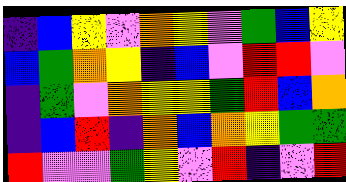[["indigo", "blue", "yellow", "violet", "orange", "yellow", "violet", "green", "blue", "yellow"], ["blue", "green", "orange", "yellow", "indigo", "blue", "violet", "red", "red", "violet"], ["indigo", "green", "violet", "orange", "yellow", "yellow", "green", "red", "blue", "orange"], ["indigo", "blue", "red", "indigo", "orange", "blue", "orange", "yellow", "green", "green"], ["red", "violet", "violet", "green", "yellow", "violet", "red", "indigo", "violet", "red"]]